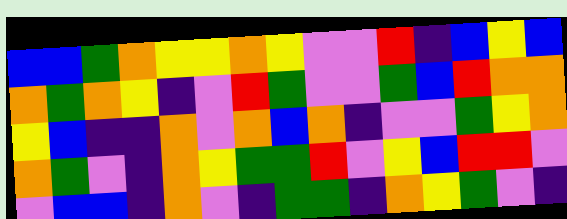[["blue", "blue", "green", "orange", "yellow", "yellow", "orange", "yellow", "violet", "violet", "red", "indigo", "blue", "yellow", "blue"], ["orange", "green", "orange", "yellow", "indigo", "violet", "red", "green", "violet", "violet", "green", "blue", "red", "orange", "orange"], ["yellow", "blue", "indigo", "indigo", "orange", "violet", "orange", "blue", "orange", "indigo", "violet", "violet", "green", "yellow", "orange"], ["orange", "green", "violet", "indigo", "orange", "yellow", "green", "green", "red", "violet", "yellow", "blue", "red", "red", "violet"], ["violet", "blue", "blue", "indigo", "orange", "violet", "indigo", "green", "green", "indigo", "orange", "yellow", "green", "violet", "indigo"]]